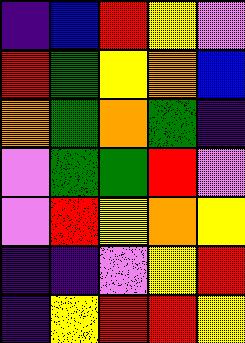[["indigo", "blue", "red", "yellow", "violet"], ["red", "green", "yellow", "orange", "blue"], ["orange", "green", "orange", "green", "indigo"], ["violet", "green", "green", "red", "violet"], ["violet", "red", "yellow", "orange", "yellow"], ["indigo", "indigo", "violet", "yellow", "red"], ["indigo", "yellow", "red", "red", "yellow"]]